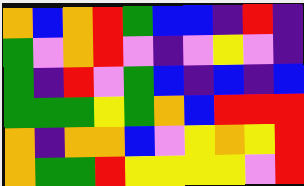[["orange", "blue", "orange", "red", "green", "blue", "blue", "indigo", "red", "indigo"], ["green", "violet", "orange", "red", "violet", "indigo", "violet", "yellow", "violet", "indigo"], ["green", "indigo", "red", "violet", "green", "blue", "indigo", "blue", "indigo", "blue"], ["green", "green", "green", "yellow", "green", "orange", "blue", "red", "red", "red"], ["orange", "indigo", "orange", "orange", "blue", "violet", "yellow", "orange", "yellow", "red"], ["orange", "green", "green", "red", "yellow", "yellow", "yellow", "yellow", "violet", "red"]]